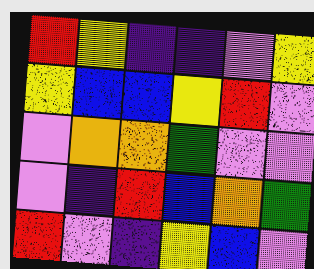[["red", "yellow", "indigo", "indigo", "violet", "yellow"], ["yellow", "blue", "blue", "yellow", "red", "violet"], ["violet", "orange", "orange", "green", "violet", "violet"], ["violet", "indigo", "red", "blue", "orange", "green"], ["red", "violet", "indigo", "yellow", "blue", "violet"]]